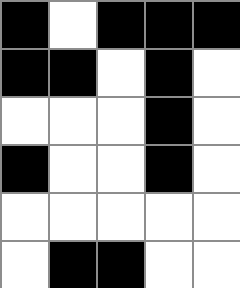[["black", "white", "black", "black", "black"], ["black", "black", "white", "black", "white"], ["white", "white", "white", "black", "white"], ["black", "white", "white", "black", "white"], ["white", "white", "white", "white", "white"], ["white", "black", "black", "white", "white"]]